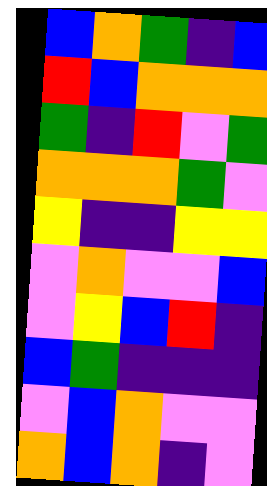[["blue", "orange", "green", "indigo", "blue"], ["red", "blue", "orange", "orange", "orange"], ["green", "indigo", "red", "violet", "green"], ["orange", "orange", "orange", "green", "violet"], ["yellow", "indigo", "indigo", "yellow", "yellow"], ["violet", "orange", "violet", "violet", "blue"], ["violet", "yellow", "blue", "red", "indigo"], ["blue", "green", "indigo", "indigo", "indigo"], ["violet", "blue", "orange", "violet", "violet"], ["orange", "blue", "orange", "indigo", "violet"]]